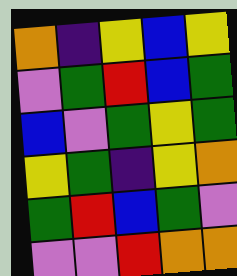[["orange", "indigo", "yellow", "blue", "yellow"], ["violet", "green", "red", "blue", "green"], ["blue", "violet", "green", "yellow", "green"], ["yellow", "green", "indigo", "yellow", "orange"], ["green", "red", "blue", "green", "violet"], ["violet", "violet", "red", "orange", "orange"]]